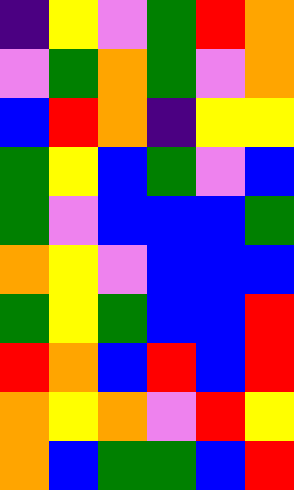[["indigo", "yellow", "violet", "green", "red", "orange"], ["violet", "green", "orange", "green", "violet", "orange"], ["blue", "red", "orange", "indigo", "yellow", "yellow"], ["green", "yellow", "blue", "green", "violet", "blue"], ["green", "violet", "blue", "blue", "blue", "green"], ["orange", "yellow", "violet", "blue", "blue", "blue"], ["green", "yellow", "green", "blue", "blue", "red"], ["red", "orange", "blue", "red", "blue", "red"], ["orange", "yellow", "orange", "violet", "red", "yellow"], ["orange", "blue", "green", "green", "blue", "red"]]